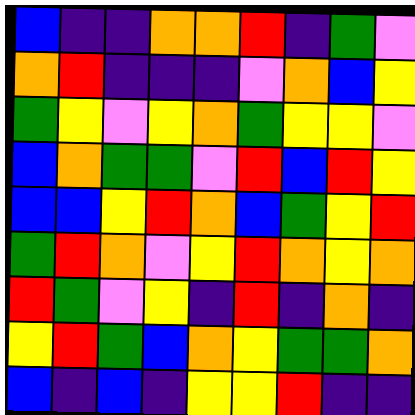[["blue", "indigo", "indigo", "orange", "orange", "red", "indigo", "green", "violet"], ["orange", "red", "indigo", "indigo", "indigo", "violet", "orange", "blue", "yellow"], ["green", "yellow", "violet", "yellow", "orange", "green", "yellow", "yellow", "violet"], ["blue", "orange", "green", "green", "violet", "red", "blue", "red", "yellow"], ["blue", "blue", "yellow", "red", "orange", "blue", "green", "yellow", "red"], ["green", "red", "orange", "violet", "yellow", "red", "orange", "yellow", "orange"], ["red", "green", "violet", "yellow", "indigo", "red", "indigo", "orange", "indigo"], ["yellow", "red", "green", "blue", "orange", "yellow", "green", "green", "orange"], ["blue", "indigo", "blue", "indigo", "yellow", "yellow", "red", "indigo", "indigo"]]